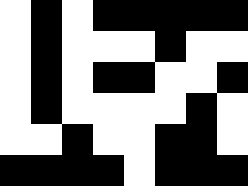[["white", "black", "white", "black", "black", "black", "black", "black"], ["white", "black", "white", "white", "white", "black", "white", "white"], ["white", "black", "white", "black", "black", "white", "white", "black"], ["white", "black", "white", "white", "white", "white", "black", "white"], ["white", "white", "black", "white", "white", "black", "black", "white"], ["black", "black", "black", "black", "white", "black", "black", "black"]]